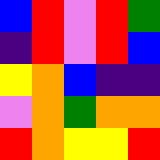[["blue", "red", "violet", "red", "green"], ["indigo", "red", "violet", "red", "blue"], ["yellow", "orange", "blue", "indigo", "indigo"], ["violet", "orange", "green", "orange", "orange"], ["red", "orange", "yellow", "yellow", "red"]]